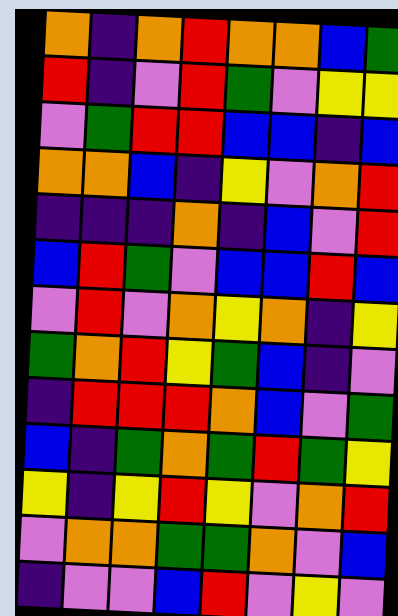[["orange", "indigo", "orange", "red", "orange", "orange", "blue", "green"], ["red", "indigo", "violet", "red", "green", "violet", "yellow", "yellow"], ["violet", "green", "red", "red", "blue", "blue", "indigo", "blue"], ["orange", "orange", "blue", "indigo", "yellow", "violet", "orange", "red"], ["indigo", "indigo", "indigo", "orange", "indigo", "blue", "violet", "red"], ["blue", "red", "green", "violet", "blue", "blue", "red", "blue"], ["violet", "red", "violet", "orange", "yellow", "orange", "indigo", "yellow"], ["green", "orange", "red", "yellow", "green", "blue", "indigo", "violet"], ["indigo", "red", "red", "red", "orange", "blue", "violet", "green"], ["blue", "indigo", "green", "orange", "green", "red", "green", "yellow"], ["yellow", "indigo", "yellow", "red", "yellow", "violet", "orange", "red"], ["violet", "orange", "orange", "green", "green", "orange", "violet", "blue"], ["indigo", "violet", "violet", "blue", "red", "violet", "yellow", "violet"]]